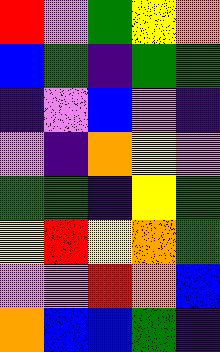[["red", "violet", "green", "yellow", "orange"], ["blue", "green", "indigo", "green", "green"], ["indigo", "violet", "blue", "violet", "indigo"], ["violet", "indigo", "orange", "yellow", "violet"], ["green", "green", "indigo", "yellow", "green"], ["yellow", "red", "yellow", "orange", "green"], ["violet", "violet", "red", "orange", "blue"], ["orange", "blue", "blue", "green", "indigo"]]